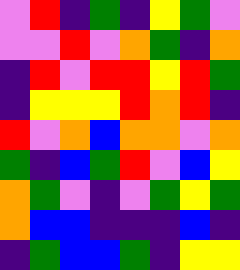[["violet", "red", "indigo", "green", "indigo", "yellow", "green", "violet"], ["violet", "violet", "red", "violet", "orange", "green", "indigo", "orange"], ["indigo", "red", "violet", "red", "red", "yellow", "red", "green"], ["indigo", "yellow", "yellow", "yellow", "red", "orange", "red", "indigo"], ["red", "violet", "orange", "blue", "orange", "orange", "violet", "orange"], ["green", "indigo", "blue", "green", "red", "violet", "blue", "yellow"], ["orange", "green", "violet", "indigo", "violet", "green", "yellow", "green"], ["orange", "blue", "blue", "indigo", "indigo", "indigo", "blue", "indigo"], ["indigo", "green", "blue", "blue", "green", "indigo", "yellow", "yellow"]]